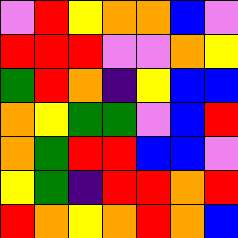[["violet", "red", "yellow", "orange", "orange", "blue", "violet"], ["red", "red", "red", "violet", "violet", "orange", "yellow"], ["green", "red", "orange", "indigo", "yellow", "blue", "blue"], ["orange", "yellow", "green", "green", "violet", "blue", "red"], ["orange", "green", "red", "red", "blue", "blue", "violet"], ["yellow", "green", "indigo", "red", "red", "orange", "red"], ["red", "orange", "yellow", "orange", "red", "orange", "blue"]]